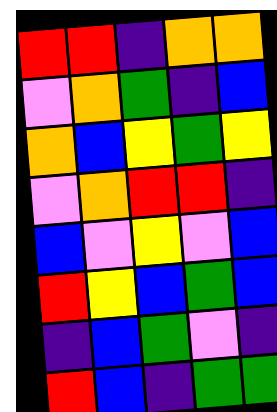[["red", "red", "indigo", "orange", "orange"], ["violet", "orange", "green", "indigo", "blue"], ["orange", "blue", "yellow", "green", "yellow"], ["violet", "orange", "red", "red", "indigo"], ["blue", "violet", "yellow", "violet", "blue"], ["red", "yellow", "blue", "green", "blue"], ["indigo", "blue", "green", "violet", "indigo"], ["red", "blue", "indigo", "green", "green"]]